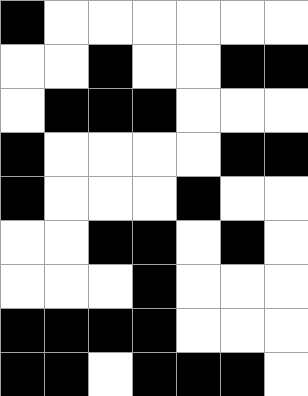[["black", "white", "white", "white", "white", "white", "white"], ["white", "white", "black", "white", "white", "black", "black"], ["white", "black", "black", "black", "white", "white", "white"], ["black", "white", "white", "white", "white", "black", "black"], ["black", "white", "white", "white", "black", "white", "white"], ["white", "white", "black", "black", "white", "black", "white"], ["white", "white", "white", "black", "white", "white", "white"], ["black", "black", "black", "black", "white", "white", "white"], ["black", "black", "white", "black", "black", "black", "white"]]